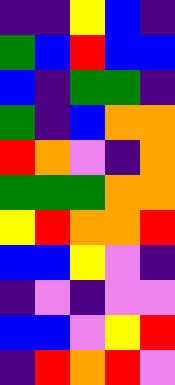[["indigo", "indigo", "yellow", "blue", "indigo"], ["green", "blue", "red", "blue", "blue"], ["blue", "indigo", "green", "green", "indigo"], ["green", "indigo", "blue", "orange", "orange"], ["red", "orange", "violet", "indigo", "orange"], ["green", "green", "green", "orange", "orange"], ["yellow", "red", "orange", "orange", "red"], ["blue", "blue", "yellow", "violet", "indigo"], ["indigo", "violet", "indigo", "violet", "violet"], ["blue", "blue", "violet", "yellow", "red"], ["indigo", "red", "orange", "red", "violet"]]